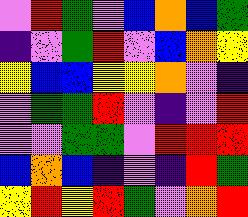[["violet", "red", "green", "violet", "blue", "orange", "blue", "green"], ["indigo", "violet", "green", "red", "violet", "blue", "orange", "yellow"], ["yellow", "blue", "blue", "yellow", "yellow", "orange", "violet", "indigo"], ["violet", "green", "green", "red", "violet", "indigo", "violet", "red"], ["violet", "violet", "green", "green", "violet", "red", "red", "red"], ["blue", "orange", "blue", "indigo", "violet", "indigo", "red", "green"], ["yellow", "red", "yellow", "red", "green", "violet", "orange", "red"]]